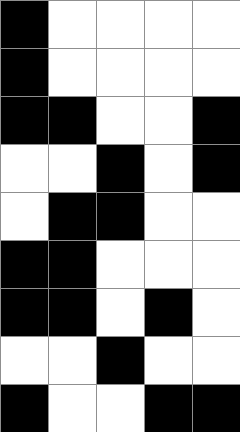[["black", "white", "white", "white", "white"], ["black", "white", "white", "white", "white"], ["black", "black", "white", "white", "black"], ["white", "white", "black", "white", "black"], ["white", "black", "black", "white", "white"], ["black", "black", "white", "white", "white"], ["black", "black", "white", "black", "white"], ["white", "white", "black", "white", "white"], ["black", "white", "white", "black", "black"]]